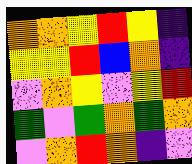[["orange", "orange", "yellow", "red", "yellow", "indigo"], ["yellow", "yellow", "red", "blue", "orange", "indigo"], ["violet", "orange", "yellow", "violet", "yellow", "red"], ["green", "violet", "green", "orange", "green", "orange"], ["violet", "orange", "red", "orange", "indigo", "violet"]]